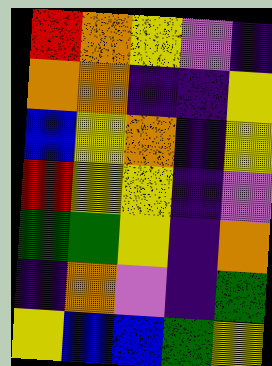[["red", "orange", "yellow", "violet", "indigo"], ["orange", "orange", "indigo", "indigo", "yellow"], ["blue", "yellow", "orange", "indigo", "yellow"], ["red", "yellow", "yellow", "indigo", "violet"], ["green", "green", "yellow", "indigo", "orange"], ["indigo", "orange", "violet", "indigo", "green"], ["yellow", "blue", "blue", "green", "yellow"]]